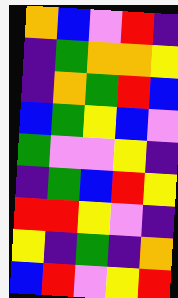[["orange", "blue", "violet", "red", "indigo"], ["indigo", "green", "orange", "orange", "yellow"], ["indigo", "orange", "green", "red", "blue"], ["blue", "green", "yellow", "blue", "violet"], ["green", "violet", "violet", "yellow", "indigo"], ["indigo", "green", "blue", "red", "yellow"], ["red", "red", "yellow", "violet", "indigo"], ["yellow", "indigo", "green", "indigo", "orange"], ["blue", "red", "violet", "yellow", "red"]]